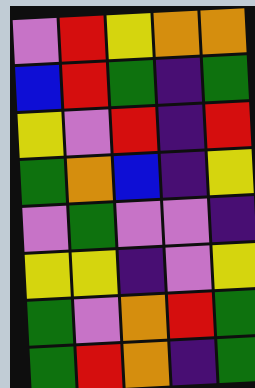[["violet", "red", "yellow", "orange", "orange"], ["blue", "red", "green", "indigo", "green"], ["yellow", "violet", "red", "indigo", "red"], ["green", "orange", "blue", "indigo", "yellow"], ["violet", "green", "violet", "violet", "indigo"], ["yellow", "yellow", "indigo", "violet", "yellow"], ["green", "violet", "orange", "red", "green"], ["green", "red", "orange", "indigo", "green"]]